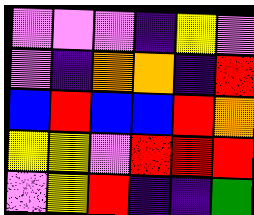[["violet", "violet", "violet", "indigo", "yellow", "violet"], ["violet", "indigo", "orange", "orange", "indigo", "red"], ["blue", "red", "blue", "blue", "red", "orange"], ["yellow", "yellow", "violet", "red", "red", "red"], ["violet", "yellow", "red", "indigo", "indigo", "green"]]